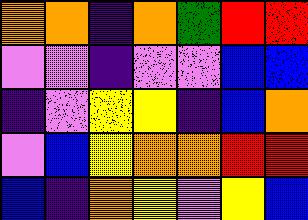[["orange", "orange", "indigo", "orange", "green", "red", "red"], ["violet", "violet", "indigo", "violet", "violet", "blue", "blue"], ["indigo", "violet", "yellow", "yellow", "indigo", "blue", "orange"], ["violet", "blue", "yellow", "orange", "orange", "red", "red"], ["blue", "indigo", "orange", "yellow", "violet", "yellow", "blue"]]